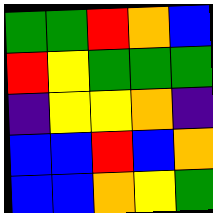[["green", "green", "red", "orange", "blue"], ["red", "yellow", "green", "green", "green"], ["indigo", "yellow", "yellow", "orange", "indigo"], ["blue", "blue", "red", "blue", "orange"], ["blue", "blue", "orange", "yellow", "green"]]